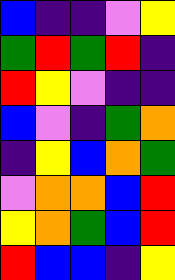[["blue", "indigo", "indigo", "violet", "yellow"], ["green", "red", "green", "red", "indigo"], ["red", "yellow", "violet", "indigo", "indigo"], ["blue", "violet", "indigo", "green", "orange"], ["indigo", "yellow", "blue", "orange", "green"], ["violet", "orange", "orange", "blue", "red"], ["yellow", "orange", "green", "blue", "red"], ["red", "blue", "blue", "indigo", "yellow"]]